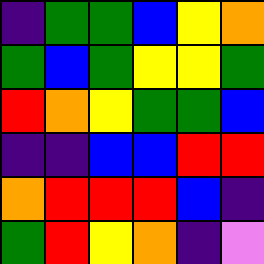[["indigo", "green", "green", "blue", "yellow", "orange"], ["green", "blue", "green", "yellow", "yellow", "green"], ["red", "orange", "yellow", "green", "green", "blue"], ["indigo", "indigo", "blue", "blue", "red", "red"], ["orange", "red", "red", "red", "blue", "indigo"], ["green", "red", "yellow", "orange", "indigo", "violet"]]